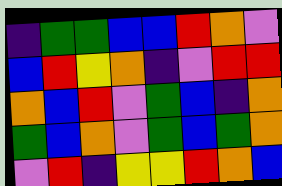[["indigo", "green", "green", "blue", "blue", "red", "orange", "violet"], ["blue", "red", "yellow", "orange", "indigo", "violet", "red", "red"], ["orange", "blue", "red", "violet", "green", "blue", "indigo", "orange"], ["green", "blue", "orange", "violet", "green", "blue", "green", "orange"], ["violet", "red", "indigo", "yellow", "yellow", "red", "orange", "blue"]]